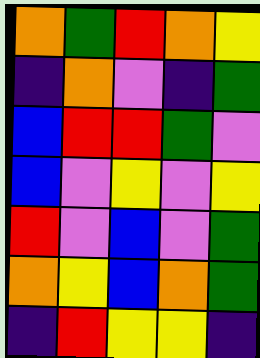[["orange", "green", "red", "orange", "yellow"], ["indigo", "orange", "violet", "indigo", "green"], ["blue", "red", "red", "green", "violet"], ["blue", "violet", "yellow", "violet", "yellow"], ["red", "violet", "blue", "violet", "green"], ["orange", "yellow", "blue", "orange", "green"], ["indigo", "red", "yellow", "yellow", "indigo"]]